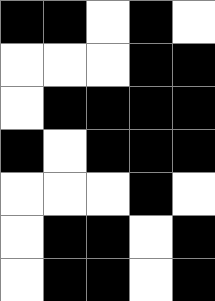[["black", "black", "white", "black", "white"], ["white", "white", "white", "black", "black"], ["white", "black", "black", "black", "black"], ["black", "white", "black", "black", "black"], ["white", "white", "white", "black", "white"], ["white", "black", "black", "white", "black"], ["white", "black", "black", "white", "black"]]